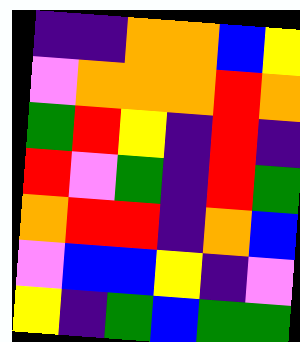[["indigo", "indigo", "orange", "orange", "blue", "yellow"], ["violet", "orange", "orange", "orange", "red", "orange"], ["green", "red", "yellow", "indigo", "red", "indigo"], ["red", "violet", "green", "indigo", "red", "green"], ["orange", "red", "red", "indigo", "orange", "blue"], ["violet", "blue", "blue", "yellow", "indigo", "violet"], ["yellow", "indigo", "green", "blue", "green", "green"]]